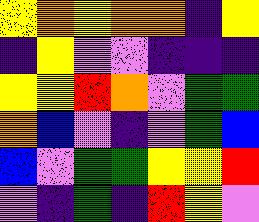[["yellow", "orange", "yellow", "orange", "orange", "indigo", "yellow"], ["indigo", "yellow", "violet", "violet", "indigo", "indigo", "indigo"], ["yellow", "yellow", "red", "orange", "violet", "green", "green"], ["orange", "blue", "violet", "indigo", "violet", "green", "blue"], ["blue", "violet", "green", "green", "yellow", "yellow", "red"], ["violet", "indigo", "green", "indigo", "red", "yellow", "violet"]]